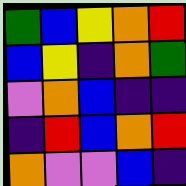[["green", "blue", "yellow", "orange", "red"], ["blue", "yellow", "indigo", "orange", "green"], ["violet", "orange", "blue", "indigo", "indigo"], ["indigo", "red", "blue", "orange", "red"], ["orange", "violet", "violet", "blue", "indigo"]]